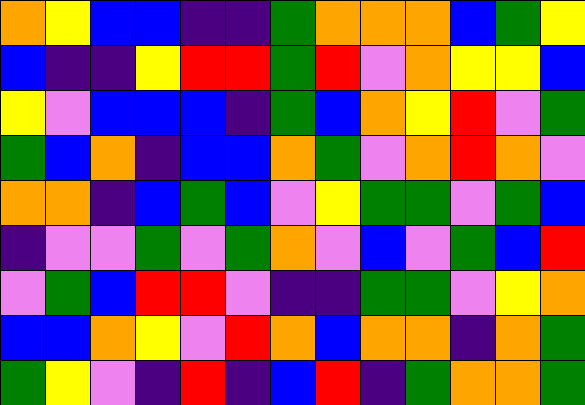[["orange", "yellow", "blue", "blue", "indigo", "indigo", "green", "orange", "orange", "orange", "blue", "green", "yellow"], ["blue", "indigo", "indigo", "yellow", "red", "red", "green", "red", "violet", "orange", "yellow", "yellow", "blue"], ["yellow", "violet", "blue", "blue", "blue", "indigo", "green", "blue", "orange", "yellow", "red", "violet", "green"], ["green", "blue", "orange", "indigo", "blue", "blue", "orange", "green", "violet", "orange", "red", "orange", "violet"], ["orange", "orange", "indigo", "blue", "green", "blue", "violet", "yellow", "green", "green", "violet", "green", "blue"], ["indigo", "violet", "violet", "green", "violet", "green", "orange", "violet", "blue", "violet", "green", "blue", "red"], ["violet", "green", "blue", "red", "red", "violet", "indigo", "indigo", "green", "green", "violet", "yellow", "orange"], ["blue", "blue", "orange", "yellow", "violet", "red", "orange", "blue", "orange", "orange", "indigo", "orange", "green"], ["green", "yellow", "violet", "indigo", "red", "indigo", "blue", "red", "indigo", "green", "orange", "orange", "green"]]